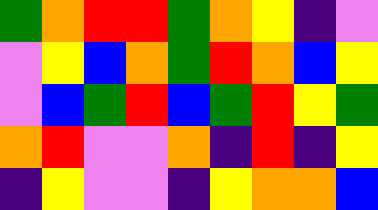[["green", "orange", "red", "red", "green", "orange", "yellow", "indigo", "violet"], ["violet", "yellow", "blue", "orange", "green", "red", "orange", "blue", "yellow"], ["violet", "blue", "green", "red", "blue", "green", "red", "yellow", "green"], ["orange", "red", "violet", "violet", "orange", "indigo", "red", "indigo", "yellow"], ["indigo", "yellow", "violet", "violet", "indigo", "yellow", "orange", "orange", "blue"]]